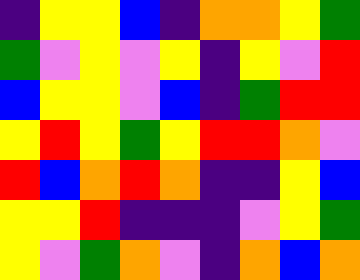[["indigo", "yellow", "yellow", "blue", "indigo", "orange", "orange", "yellow", "green"], ["green", "violet", "yellow", "violet", "yellow", "indigo", "yellow", "violet", "red"], ["blue", "yellow", "yellow", "violet", "blue", "indigo", "green", "red", "red"], ["yellow", "red", "yellow", "green", "yellow", "red", "red", "orange", "violet"], ["red", "blue", "orange", "red", "orange", "indigo", "indigo", "yellow", "blue"], ["yellow", "yellow", "red", "indigo", "indigo", "indigo", "violet", "yellow", "green"], ["yellow", "violet", "green", "orange", "violet", "indigo", "orange", "blue", "orange"]]